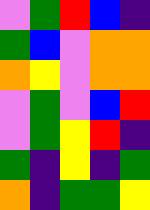[["violet", "green", "red", "blue", "indigo"], ["green", "blue", "violet", "orange", "orange"], ["orange", "yellow", "violet", "orange", "orange"], ["violet", "green", "violet", "blue", "red"], ["violet", "green", "yellow", "red", "indigo"], ["green", "indigo", "yellow", "indigo", "green"], ["orange", "indigo", "green", "green", "yellow"]]